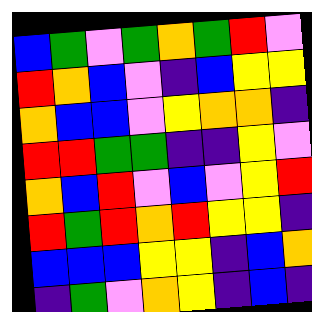[["blue", "green", "violet", "green", "orange", "green", "red", "violet"], ["red", "orange", "blue", "violet", "indigo", "blue", "yellow", "yellow"], ["orange", "blue", "blue", "violet", "yellow", "orange", "orange", "indigo"], ["red", "red", "green", "green", "indigo", "indigo", "yellow", "violet"], ["orange", "blue", "red", "violet", "blue", "violet", "yellow", "red"], ["red", "green", "red", "orange", "red", "yellow", "yellow", "indigo"], ["blue", "blue", "blue", "yellow", "yellow", "indigo", "blue", "orange"], ["indigo", "green", "violet", "orange", "yellow", "indigo", "blue", "indigo"]]